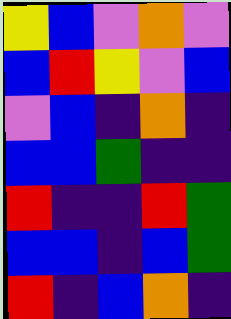[["yellow", "blue", "violet", "orange", "violet"], ["blue", "red", "yellow", "violet", "blue"], ["violet", "blue", "indigo", "orange", "indigo"], ["blue", "blue", "green", "indigo", "indigo"], ["red", "indigo", "indigo", "red", "green"], ["blue", "blue", "indigo", "blue", "green"], ["red", "indigo", "blue", "orange", "indigo"]]